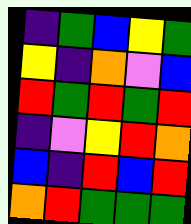[["indigo", "green", "blue", "yellow", "green"], ["yellow", "indigo", "orange", "violet", "blue"], ["red", "green", "red", "green", "red"], ["indigo", "violet", "yellow", "red", "orange"], ["blue", "indigo", "red", "blue", "red"], ["orange", "red", "green", "green", "green"]]